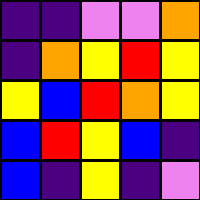[["indigo", "indigo", "violet", "violet", "orange"], ["indigo", "orange", "yellow", "red", "yellow"], ["yellow", "blue", "red", "orange", "yellow"], ["blue", "red", "yellow", "blue", "indigo"], ["blue", "indigo", "yellow", "indigo", "violet"]]